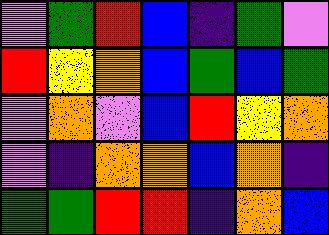[["violet", "green", "red", "blue", "indigo", "green", "violet"], ["red", "yellow", "orange", "blue", "green", "blue", "green"], ["violet", "orange", "violet", "blue", "red", "yellow", "orange"], ["violet", "indigo", "orange", "orange", "blue", "orange", "indigo"], ["green", "green", "red", "red", "indigo", "orange", "blue"]]